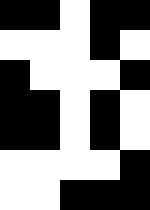[["black", "black", "white", "black", "black"], ["white", "white", "white", "black", "white"], ["black", "white", "white", "white", "black"], ["black", "black", "white", "black", "white"], ["black", "black", "white", "black", "white"], ["white", "white", "white", "white", "black"], ["white", "white", "black", "black", "black"]]